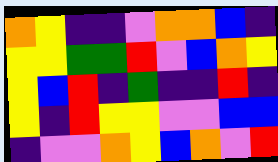[["orange", "yellow", "indigo", "indigo", "violet", "orange", "orange", "blue", "indigo"], ["yellow", "yellow", "green", "green", "red", "violet", "blue", "orange", "yellow"], ["yellow", "blue", "red", "indigo", "green", "indigo", "indigo", "red", "indigo"], ["yellow", "indigo", "red", "yellow", "yellow", "violet", "violet", "blue", "blue"], ["indigo", "violet", "violet", "orange", "yellow", "blue", "orange", "violet", "red"]]